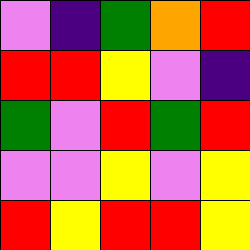[["violet", "indigo", "green", "orange", "red"], ["red", "red", "yellow", "violet", "indigo"], ["green", "violet", "red", "green", "red"], ["violet", "violet", "yellow", "violet", "yellow"], ["red", "yellow", "red", "red", "yellow"]]